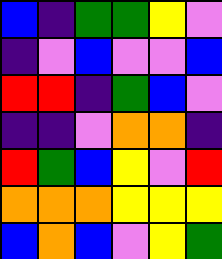[["blue", "indigo", "green", "green", "yellow", "violet"], ["indigo", "violet", "blue", "violet", "violet", "blue"], ["red", "red", "indigo", "green", "blue", "violet"], ["indigo", "indigo", "violet", "orange", "orange", "indigo"], ["red", "green", "blue", "yellow", "violet", "red"], ["orange", "orange", "orange", "yellow", "yellow", "yellow"], ["blue", "orange", "blue", "violet", "yellow", "green"]]